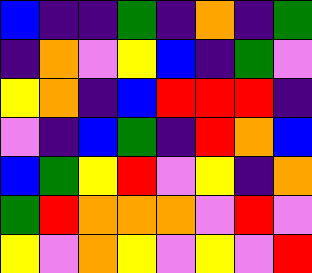[["blue", "indigo", "indigo", "green", "indigo", "orange", "indigo", "green"], ["indigo", "orange", "violet", "yellow", "blue", "indigo", "green", "violet"], ["yellow", "orange", "indigo", "blue", "red", "red", "red", "indigo"], ["violet", "indigo", "blue", "green", "indigo", "red", "orange", "blue"], ["blue", "green", "yellow", "red", "violet", "yellow", "indigo", "orange"], ["green", "red", "orange", "orange", "orange", "violet", "red", "violet"], ["yellow", "violet", "orange", "yellow", "violet", "yellow", "violet", "red"]]